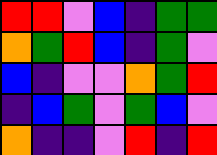[["red", "red", "violet", "blue", "indigo", "green", "green"], ["orange", "green", "red", "blue", "indigo", "green", "violet"], ["blue", "indigo", "violet", "violet", "orange", "green", "red"], ["indigo", "blue", "green", "violet", "green", "blue", "violet"], ["orange", "indigo", "indigo", "violet", "red", "indigo", "red"]]